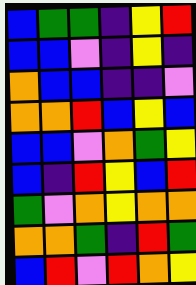[["blue", "green", "green", "indigo", "yellow", "red"], ["blue", "blue", "violet", "indigo", "yellow", "indigo"], ["orange", "blue", "blue", "indigo", "indigo", "violet"], ["orange", "orange", "red", "blue", "yellow", "blue"], ["blue", "blue", "violet", "orange", "green", "yellow"], ["blue", "indigo", "red", "yellow", "blue", "red"], ["green", "violet", "orange", "yellow", "orange", "orange"], ["orange", "orange", "green", "indigo", "red", "green"], ["blue", "red", "violet", "red", "orange", "yellow"]]